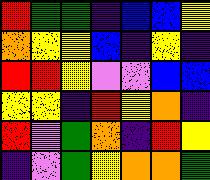[["red", "green", "green", "indigo", "blue", "blue", "yellow"], ["orange", "yellow", "yellow", "blue", "indigo", "yellow", "indigo"], ["red", "red", "yellow", "violet", "violet", "blue", "blue"], ["yellow", "yellow", "indigo", "red", "yellow", "orange", "indigo"], ["red", "violet", "green", "orange", "indigo", "red", "yellow"], ["indigo", "violet", "green", "yellow", "orange", "orange", "green"]]